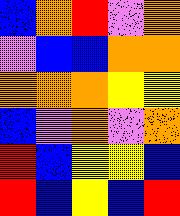[["blue", "orange", "red", "violet", "orange"], ["violet", "blue", "blue", "orange", "orange"], ["orange", "orange", "orange", "yellow", "yellow"], ["blue", "violet", "orange", "violet", "orange"], ["red", "blue", "yellow", "yellow", "blue"], ["red", "blue", "yellow", "blue", "red"]]